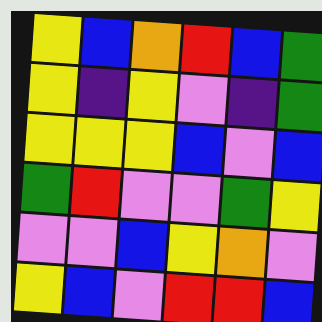[["yellow", "blue", "orange", "red", "blue", "green"], ["yellow", "indigo", "yellow", "violet", "indigo", "green"], ["yellow", "yellow", "yellow", "blue", "violet", "blue"], ["green", "red", "violet", "violet", "green", "yellow"], ["violet", "violet", "blue", "yellow", "orange", "violet"], ["yellow", "blue", "violet", "red", "red", "blue"]]